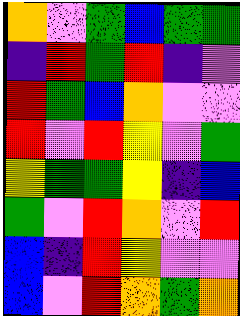[["orange", "violet", "green", "blue", "green", "green"], ["indigo", "red", "green", "red", "indigo", "violet"], ["red", "green", "blue", "orange", "violet", "violet"], ["red", "violet", "red", "yellow", "violet", "green"], ["yellow", "green", "green", "yellow", "indigo", "blue"], ["green", "violet", "red", "orange", "violet", "red"], ["blue", "indigo", "red", "yellow", "violet", "violet"], ["blue", "violet", "red", "orange", "green", "orange"]]